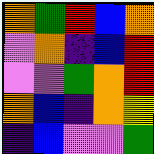[["orange", "green", "red", "blue", "orange"], ["violet", "orange", "indigo", "blue", "red"], ["violet", "violet", "green", "orange", "red"], ["orange", "blue", "indigo", "orange", "yellow"], ["indigo", "blue", "violet", "violet", "green"]]